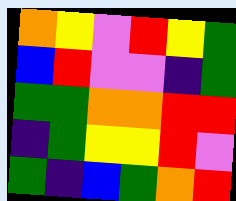[["orange", "yellow", "violet", "red", "yellow", "green"], ["blue", "red", "violet", "violet", "indigo", "green"], ["green", "green", "orange", "orange", "red", "red"], ["indigo", "green", "yellow", "yellow", "red", "violet"], ["green", "indigo", "blue", "green", "orange", "red"]]